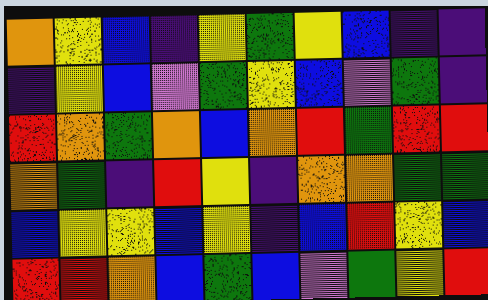[["orange", "yellow", "blue", "indigo", "yellow", "green", "yellow", "blue", "indigo", "indigo"], ["indigo", "yellow", "blue", "violet", "green", "yellow", "blue", "violet", "green", "indigo"], ["red", "orange", "green", "orange", "blue", "orange", "red", "green", "red", "red"], ["orange", "green", "indigo", "red", "yellow", "indigo", "orange", "orange", "green", "green"], ["blue", "yellow", "yellow", "blue", "yellow", "indigo", "blue", "red", "yellow", "blue"], ["red", "red", "orange", "blue", "green", "blue", "violet", "green", "yellow", "red"]]